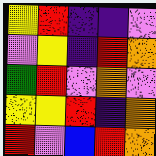[["yellow", "red", "indigo", "indigo", "violet"], ["violet", "yellow", "indigo", "red", "orange"], ["green", "red", "violet", "orange", "violet"], ["yellow", "yellow", "red", "indigo", "orange"], ["red", "violet", "blue", "red", "orange"]]